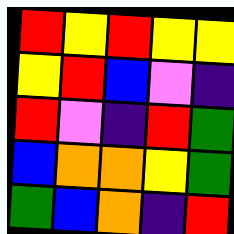[["red", "yellow", "red", "yellow", "yellow"], ["yellow", "red", "blue", "violet", "indigo"], ["red", "violet", "indigo", "red", "green"], ["blue", "orange", "orange", "yellow", "green"], ["green", "blue", "orange", "indigo", "red"]]